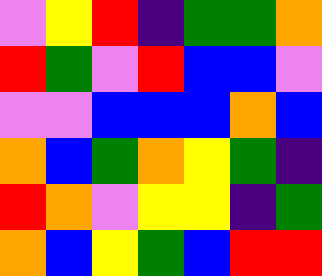[["violet", "yellow", "red", "indigo", "green", "green", "orange"], ["red", "green", "violet", "red", "blue", "blue", "violet"], ["violet", "violet", "blue", "blue", "blue", "orange", "blue"], ["orange", "blue", "green", "orange", "yellow", "green", "indigo"], ["red", "orange", "violet", "yellow", "yellow", "indigo", "green"], ["orange", "blue", "yellow", "green", "blue", "red", "red"]]